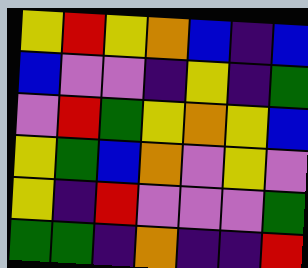[["yellow", "red", "yellow", "orange", "blue", "indigo", "blue"], ["blue", "violet", "violet", "indigo", "yellow", "indigo", "green"], ["violet", "red", "green", "yellow", "orange", "yellow", "blue"], ["yellow", "green", "blue", "orange", "violet", "yellow", "violet"], ["yellow", "indigo", "red", "violet", "violet", "violet", "green"], ["green", "green", "indigo", "orange", "indigo", "indigo", "red"]]